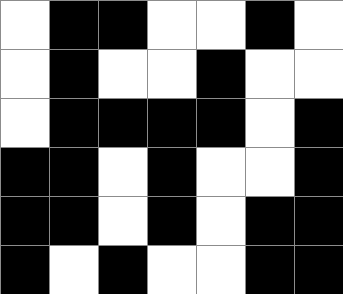[["white", "black", "black", "white", "white", "black", "white"], ["white", "black", "white", "white", "black", "white", "white"], ["white", "black", "black", "black", "black", "white", "black"], ["black", "black", "white", "black", "white", "white", "black"], ["black", "black", "white", "black", "white", "black", "black"], ["black", "white", "black", "white", "white", "black", "black"]]